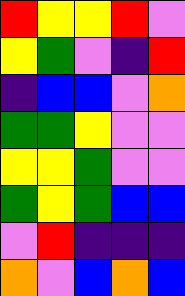[["red", "yellow", "yellow", "red", "violet"], ["yellow", "green", "violet", "indigo", "red"], ["indigo", "blue", "blue", "violet", "orange"], ["green", "green", "yellow", "violet", "violet"], ["yellow", "yellow", "green", "violet", "violet"], ["green", "yellow", "green", "blue", "blue"], ["violet", "red", "indigo", "indigo", "indigo"], ["orange", "violet", "blue", "orange", "blue"]]